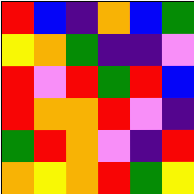[["red", "blue", "indigo", "orange", "blue", "green"], ["yellow", "orange", "green", "indigo", "indigo", "violet"], ["red", "violet", "red", "green", "red", "blue"], ["red", "orange", "orange", "red", "violet", "indigo"], ["green", "red", "orange", "violet", "indigo", "red"], ["orange", "yellow", "orange", "red", "green", "yellow"]]